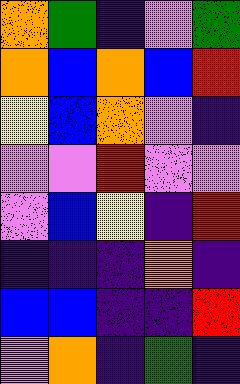[["orange", "green", "indigo", "violet", "green"], ["orange", "blue", "orange", "blue", "red"], ["yellow", "blue", "orange", "violet", "indigo"], ["violet", "violet", "red", "violet", "violet"], ["violet", "blue", "yellow", "indigo", "red"], ["indigo", "indigo", "indigo", "orange", "indigo"], ["blue", "blue", "indigo", "indigo", "red"], ["violet", "orange", "indigo", "green", "indigo"]]